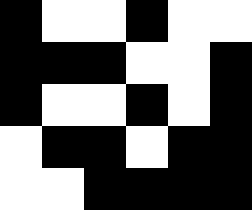[["black", "white", "white", "black", "white", "white"], ["black", "black", "black", "white", "white", "black"], ["black", "white", "white", "black", "white", "black"], ["white", "black", "black", "white", "black", "black"], ["white", "white", "black", "black", "black", "black"]]